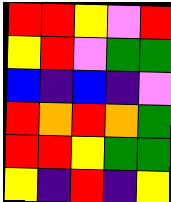[["red", "red", "yellow", "violet", "red"], ["yellow", "red", "violet", "green", "green"], ["blue", "indigo", "blue", "indigo", "violet"], ["red", "orange", "red", "orange", "green"], ["red", "red", "yellow", "green", "green"], ["yellow", "indigo", "red", "indigo", "yellow"]]